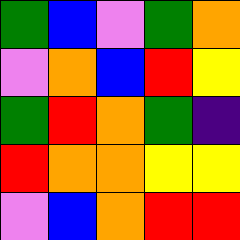[["green", "blue", "violet", "green", "orange"], ["violet", "orange", "blue", "red", "yellow"], ["green", "red", "orange", "green", "indigo"], ["red", "orange", "orange", "yellow", "yellow"], ["violet", "blue", "orange", "red", "red"]]